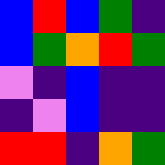[["blue", "red", "blue", "green", "indigo"], ["blue", "green", "orange", "red", "green"], ["violet", "indigo", "blue", "indigo", "indigo"], ["indigo", "violet", "blue", "indigo", "indigo"], ["red", "red", "indigo", "orange", "green"]]